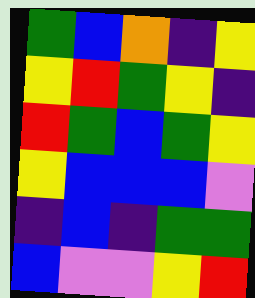[["green", "blue", "orange", "indigo", "yellow"], ["yellow", "red", "green", "yellow", "indigo"], ["red", "green", "blue", "green", "yellow"], ["yellow", "blue", "blue", "blue", "violet"], ["indigo", "blue", "indigo", "green", "green"], ["blue", "violet", "violet", "yellow", "red"]]